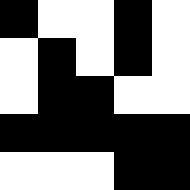[["black", "white", "white", "black", "white"], ["white", "black", "white", "black", "white"], ["white", "black", "black", "white", "white"], ["black", "black", "black", "black", "black"], ["white", "white", "white", "black", "black"]]